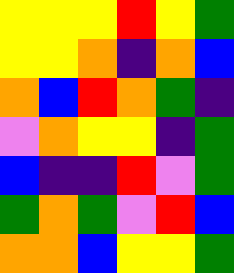[["yellow", "yellow", "yellow", "red", "yellow", "green"], ["yellow", "yellow", "orange", "indigo", "orange", "blue"], ["orange", "blue", "red", "orange", "green", "indigo"], ["violet", "orange", "yellow", "yellow", "indigo", "green"], ["blue", "indigo", "indigo", "red", "violet", "green"], ["green", "orange", "green", "violet", "red", "blue"], ["orange", "orange", "blue", "yellow", "yellow", "green"]]